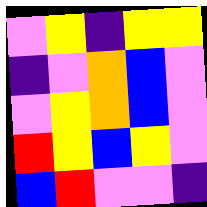[["violet", "yellow", "indigo", "yellow", "yellow"], ["indigo", "violet", "orange", "blue", "violet"], ["violet", "yellow", "orange", "blue", "violet"], ["red", "yellow", "blue", "yellow", "violet"], ["blue", "red", "violet", "violet", "indigo"]]